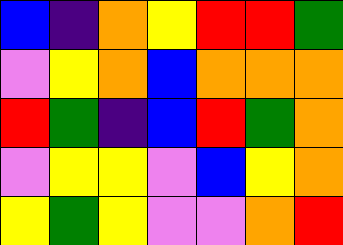[["blue", "indigo", "orange", "yellow", "red", "red", "green"], ["violet", "yellow", "orange", "blue", "orange", "orange", "orange"], ["red", "green", "indigo", "blue", "red", "green", "orange"], ["violet", "yellow", "yellow", "violet", "blue", "yellow", "orange"], ["yellow", "green", "yellow", "violet", "violet", "orange", "red"]]